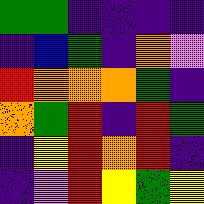[["green", "green", "indigo", "indigo", "indigo", "indigo"], ["indigo", "blue", "green", "indigo", "orange", "violet"], ["red", "orange", "orange", "orange", "green", "indigo"], ["orange", "green", "red", "indigo", "red", "green"], ["indigo", "yellow", "red", "orange", "red", "indigo"], ["indigo", "violet", "red", "yellow", "green", "yellow"]]